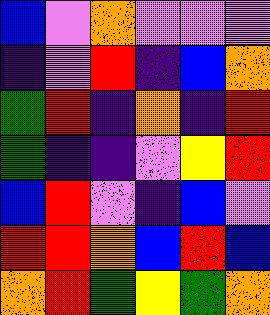[["blue", "violet", "orange", "violet", "violet", "violet"], ["indigo", "violet", "red", "indigo", "blue", "orange"], ["green", "red", "indigo", "orange", "indigo", "red"], ["green", "indigo", "indigo", "violet", "yellow", "red"], ["blue", "red", "violet", "indigo", "blue", "violet"], ["red", "red", "orange", "blue", "red", "blue"], ["orange", "red", "green", "yellow", "green", "orange"]]